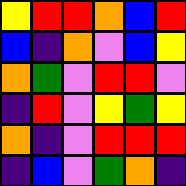[["yellow", "red", "red", "orange", "blue", "red"], ["blue", "indigo", "orange", "violet", "blue", "yellow"], ["orange", "green", "violet", "red", "red", "violet"], ["indigo", "red", "violet", "yellow", "green", "yellow"], ["orange", "indigo", "violet", "red", "red", "red"], ["indigo", "blue", "violet", "green", "orange", "indigo"]]